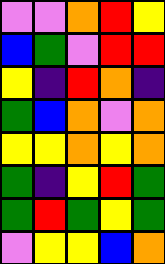[["violet", "violet", "orange", "red", "yellow"], ["blue", "green", "violet", "red", "red"], ["yellow", "indigo", "red", "orange", "indigo"], ["green", "blue", "orange", "violet", "orange"], ["yellow", "yellow", "orange", "yellow", "orange"], ["green", "indigo", "yellow", "red", "green"], ["green", "red", "green", "yellow", "green"], ["violet", "yellow", "yellow", "blue", "orange"]]